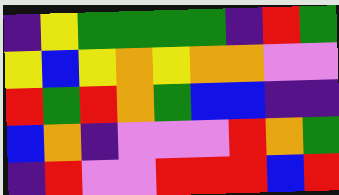[["indigo", "yellow", "green", "green", "green", "green", "indigo", "red", "green"], ["yellow", "blue", "yellow", "orange", "yellow", "orange", "orange", "violet", "violet"], ["red", "green", "red", "orange", "green", "blue", "blue", "indigo", "indigo"], ["blue", "orange", "indigo", "violet", "violet", "violet", "red", "orange", "green"], ["indigo", "red", "violet", "violet", "red", "red", "red", "blue", "red"]]